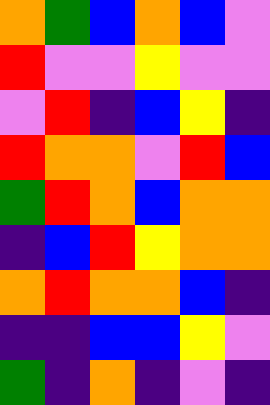[["orange", "green", "blue", "orange", "blue", "violet"], ["red", "violet", "violet", "yellow", "violet", "violet"], ["violet", "red", "indigo", "blue", "yellow", "indigo"], ["red", "orange", "orange", "violet", "red", "blue"], ["green", "red", "orange", "blue", "orange", "orange"], ["indigo", "blue", "red", "yellow", "orange", "orange"], ["orange", "red", "orange", "orange", "blue", "indigo"], ["indigo", "indigo", "blue", "blue", "yellow", "violet"], ["green", "indigo", "orange", "indigo", "violet", "indigo"]]